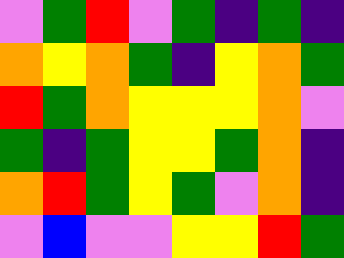[["violet", "green", "red", "violet", "green", "indigo", "green", "indigo"], ["orange", "yellow", "orange", "green", "indigo", "yellow", "orange", "green"], ["red", "green", "orange", "yellow", "yellow", "yellow", "orange", "violet"], ["green", "indigo", "green", "yellow", "yellow", "green", "orange", "indigo"], ["orange", "red", "green", "yellow", "green", "violet", "orange", "indigo"], ["violet", "blue", "violet", "violet", "yellow", "yellow", "red", "green"]]